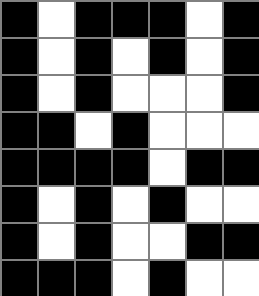[["black", "white", "black", "black", "black", "white", "black"], ["black", "white", "black", "white", "black", "white", "black"], ["black", "white", "black", "white", "white", "white", "black"], ["black", "black", "white", "black", "white", "white", "white"], ["black", "black", "black", "black", "white", "black", "black"], ["black", "white", "black", "white", "black", "white", "white"], ["black", "white", "black", "white", "white", "black", "black"], ["black", "black", "black", "white", "black", "white", "white"]]